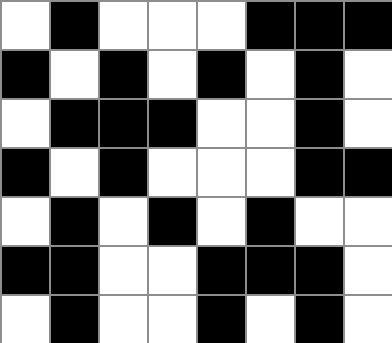[["white", "black", "white", "white", "white", "black", "black", "black"], ["black", "white", "black", "white", "black", "white", "black", "white"], ["white", "black", "black", "black", "white", "white", "black", "white"], ["black", "white", "black", "white", "white", "white", "black", "black"], ["white", "black", "white", "black", "white", "black", "white", "white"], ["black", "black", "white", "white", "black", "black", "black", "white"], ["white", "black", "white", "white", "black", "white", "black", "white"]]